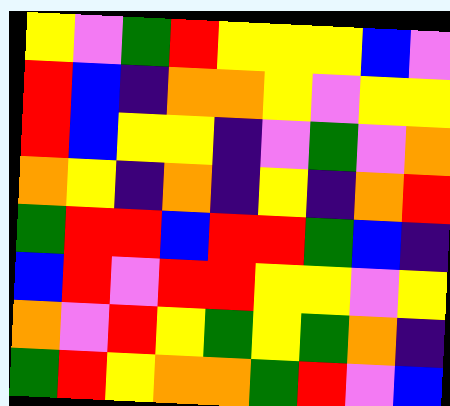[["yellow", "violet", "green", "red", "yellow", "yellow", "yellow", "blue", "violet"], ["red", "blue", "indigo", "orange", "orange", "yellow", "violet", "yellow", "yellow"], ["red", "blue", "yellow", "yellow", "indigo", "violet", "green", "violet", "orange"], ["orange", "yellow", "indigo", "orange", "indigo", "yellow", "indigo", "orange", "red"], ["green", "red", "red", "blue", "red", "red", "green", "blue", "indigo"], ["blue", "red", "violet", "red", "red", "yellow", "yellow", "violet", "yellow"], ["orange", "violet", "red", "yellow", "green", "yellow", "green", "orange", "indigo"], ["green", "red", "yellow", "orange", "orange", "green", "red", "violet", "blue"]]